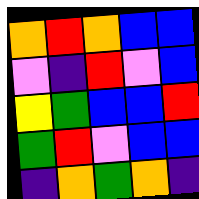[["orange", "red", "orange", "blue", "blue"], ["violet", "indigo", "red", "violet", "blue"], ["yellow", "green", "blue", "blue", "red"], ["green", "red", "violet", "blue", "blue"], ["indigo", "orange", "green", "orange", "indigo"]]